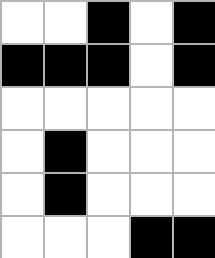[["white", "white", "black", "white", "black"], ["black", "black", "black", "white", "black"], ["white", "white", "white", "white", "white"], ["white", "black", "white", "white", "white"], ["white", "black", "white", "white", "white"], ["white", "white", "white", "black", "black"]]